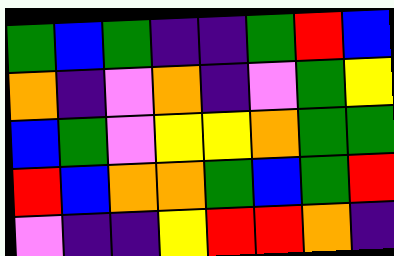[["green", "blue", "green", "indigo", "indigo", "green", "red", "blue"], ["orange", "indigo", "violet", "orange", "indigo", "violet", "green", "yellow"], ["blue", "green", "violet", "yellow", "yellow", "orange", "green", "green"], ["red", "blue", "orange", "orange", "green", "blue", "green", "red"], ["violet", "indigo", "indigo", "yellow", "red", "red", "orange", "indigo"]]